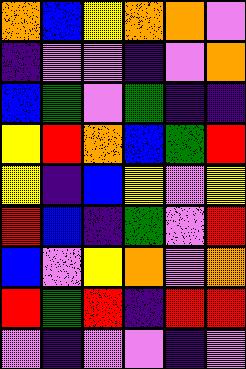[["orange", "blue", "yellow", "orange", "orange", "violet"], ["indigo", "violet", "violet", "indigo", "violet", "orange"], ["blue", "green", "violet", "green", "indigo", "indigo"], ["yellow", "red", "orange", "blue", "green", "red"], ["yellow", "indigo", "blue", "yellow", "violet", "yellow"], ["red", "blue", "indigo", "green", "violet", "red"], ["blue", "violet", "yellow", "orange", "violet", "orange"], ["red", "green", "red", "indigo", "red", "red"], ["violet", "indigo", "violet", "violet", "indigo", "violet"]]